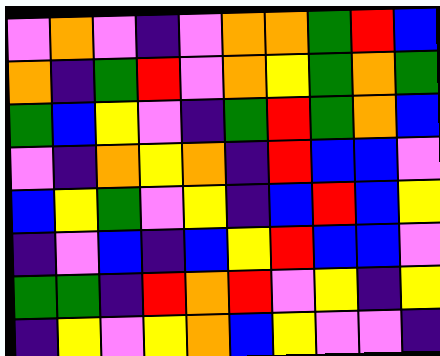[["violet", "orange", "violet", "indigo", "violet", "orange", "orange", "green", "red", "blue"], ["orange", "indigo", "green", "red", "violet", "orange", "yellow", "green", "orange", "green"], ["green", "blue", "yellow", "violet", "indigo", "green", "red", "green", "orange", "blue"], ["violet", "indigo", "orange", "yellow", "orange", "indigo", "red", "blue", "blue", "violet"], ["blue", "yellow", "green", "violet", "yellow", "indigo", "blue", "red", "blue", "yellow"], ["indigo", "violet", "blue", "indigo", "blue", "yellow", "red", "blue", "blue", "violet"], ["green", "green", "indigo", "red", "orange", "red", "violet", "yellow", "indigo", "yellow"], ["indigo", "yellow", "violet", "yellow", "orange", "blue", "yellow", "violet", "violet", "indigo"]]